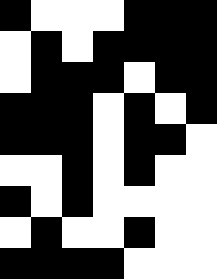[["black", "white", "white", "white", "black", "black", "black"], ["white", "black", "white", "black", "black", "black", "black"], ["white", "black", "black", "black", "white", "black", "black"], ["black", "black", "black", "white", "black", "white", "black"], ["black", "black", "black", "white", "black", "black", "white"], ["white", "white", "black", "white", "black", "white", "white"], ["black", "white", "black", "white", "white", "white", "white"], ["white", "black", "white", "white", "black", "white", "white"], ["black", "black", "black", "black", "white", "white", "white"]]